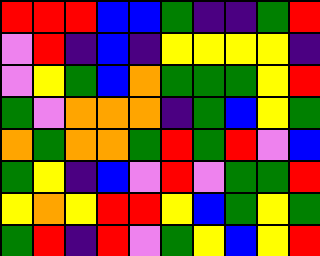[["red", "red", "red", "blue", "blue", "green", "indigo", "indigo", "green", "red"], ["violet", "red", "indigo", "blue", "indigo", "yellow", "yellow", "yellow", "yellow", "indigo"], ["violet", "yellow", "green", "blue", "orange", "green", "green", "green", "yellow", "red"], ["green", "violet", "orange", "orange", "orange", "indigo", "green", "blue", "yellow", "green"], ["orange", "green", "orange", "orange", "green", "red", "green", "red", "violet", "blue"], ["green", "yellow", "indigo", "blue", "violet", "red", "violet", "green", "green", "red"], ["yellow", "orange", "yellow", "red", "red", "yellow", "blue", "green", "yellow", "green"], ["green", "red", "indigo", "red", "violet", "green", "yellow", "blue", "yellow", "red"]]